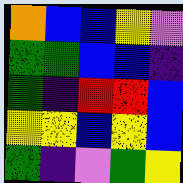[["orange", "blue", "blue", "yellow", "violet"], ["green", "green", "blue", "blue", "indigo"], ["green", "indigo", "red", "red", "blue"], ["yellow", "yellow", "blue", "yellow", "blue"], ["green", "indigo", "violet", "green", "yellow"]]